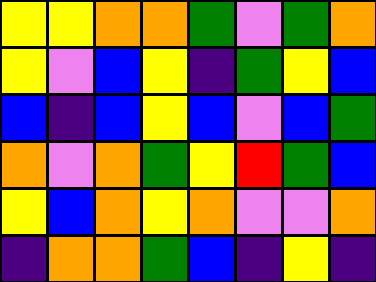[["yellow", "yellow", "orange", "orange", "green", "violet", "green", "orange"], ["yellow", "violet", "blue", "yellow", "indigo", "green", "yellow", "blue"], ["blue", "indigo", "blue", "yellow", "blue", "violet", "blue", "green"], ["orange", "violet", "orange", "green", "yellow", "red", "green", "blue"], ["yellow", "blue", "orange", "yellow", "orange", "violet", "violet", "orange"], ["indigo", "orange", "orange", "green", "blue", "indigo", "yellow", "indigo"]]